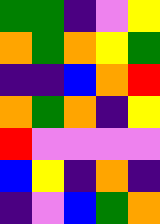[["green", "green", "indigo", "violet", "yellow"], ["orange", "green", "orange", "yellow", "green"], ["indigo", "indigo", "blue", "orange", "red"], ["orange", "green", "orange", "indigo", "yellow"], ["red", "violet", "violet", "violet", "violet"], ["blue", "yellow", "indigo", "orange", "indigo"], ["indigo", "violet", "blue", "green", "orange"]]